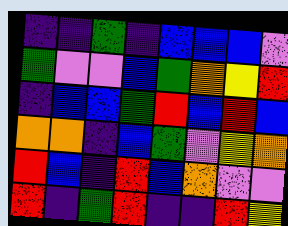[["indigo", "indigo", "green", "indigo", "blue", "blue", "blue", "violet"], ["green", "violet", "violet", "blue", "green", "orange", "yellow", "red"], ["indigo", "blue", "blue", "green", "red", "blue", "red", "blue"], ["orange", "orange", "indigo", "blue", "green", "violet", "yellow", "orange"], ["red", "blue", "indigo", "red", "blue", "orange", "violet", "violet"], ["red", "indigo", "green", "red", "indigo", "indigo", "red", "yellow"]]